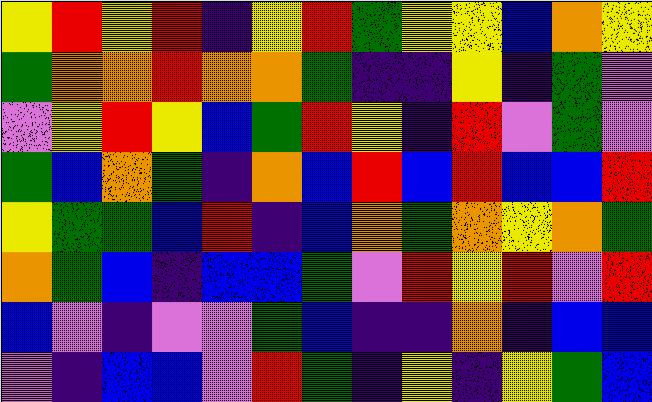[["yellow", "red", "yellow", "red", "indigo", "yellow", "red", "green", "yellow", "yellow", "blue", "orange", "yellow"], ["green", "orange", "orange", "red", "orange", "orange", "green", "indigo", "indigo", "yellow", "indigo", "green", "violet"], ["violet", "yellow", "red", "yellow", "blue", "green", "red", "yellow", "indigo", "red", "violet", "green", "violet"], ["green", "blue", "orange", "green", "indigo", "orange", "blue", "red", "blue", "red", "blue", "blue", "red"], ["yellow", "green", "green", "blue", "red", "indigo", "blue", "orange", "green", "orange", "yellow", "orange", "green"], ["orange", "green", "blue", "indigo", "blue", "blue", "green", "violet", "red", "yellow", "red", "violet", "red"], ["blue", "violet", "indigo", "violet", "violet", "green", "blue", "indigo", "indigo", "orange", "indigo", "blue", "blue"], ["violet", "indigo", "blue", "blue", "violet", "red", "green", "indigo", "yellow", "indigo", "yellow", "green", "blue"]]